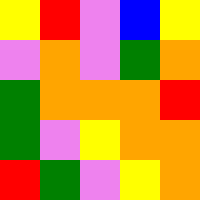[["yellow", "red", "violet", "blue", "yellow"], ["violet", "orange", "violet", "green", "orange"], ["green", "orange", "orange", "orange", "red"], ["green", "violet", "yellow", "orange", "orange"], ["red", "green", "violet", "yellow", "orange"]]